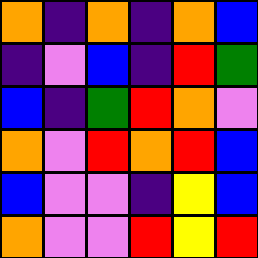[["orange", "indigo", "orange", "indigo", "orange", "blue"], ["indigo", "violet", "blue", "indigo", "red", "green"], ["blue", "indigo", "green", "red", "orange", "violet"], ["orange", "violet", "red", "orange", "red", "blue"], ["blue", "violet", "violet", "indigo", "yellow", "blue"], ["orange", "violet", "violet", "red", "yellow", "red"]]